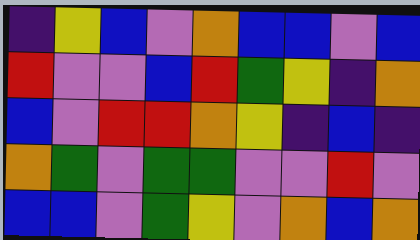[["indigo", "yellow", "blue", "violet", "orange", "blue", "blue", "violet", "blue"], ["red", "violet", "violet", "blue", "red", "green", "yellow", "indigo", "orange"], ["blue", "violet", "red", "red", "orange", "yellow", "indigo", "blue", "indigo"], ["orange", "green", "violet", "green", "green", "violet", "violet", "red", "violet"], ["blue", "blue", "violet", "green", "yellow", "violet", "orange", "blue", "orange"]]